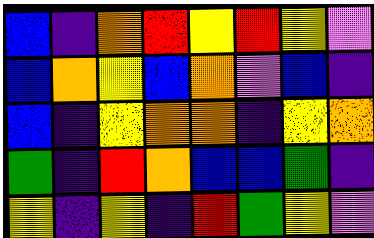[["blue", "indigo", "orange", "red", "yellow", "red", "yellow", "violet"], ["blue", "orange", "yellow", "blue", "orange", "violet", "blue", "indigo"], ["blue", "indigo", "yellow", "orange", "orange", "indigo", "yellow", "orange"], ["green", "indigo", "red", "orange", "blue", "blue", "green", "indigo"], ["yellow", "indigo", "yellow", "indigo", "red", "green", "yellow", "violet"]]